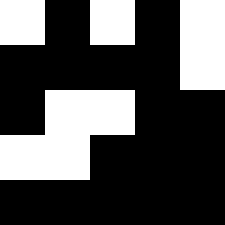[["white", "black", "white", "black", "white"], ["black", "black", "black", "black", "white"], ["black", "white", "white", "black", "black"], ["white", "white", "black", "black", "black"], ["black", "black", "black", "black", "black"]]